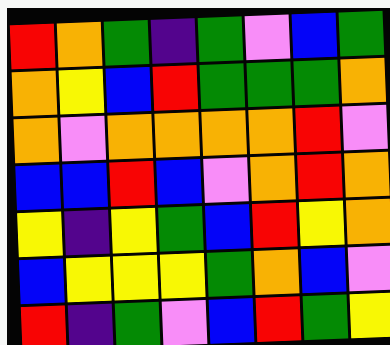[["red", "orange", "green", "indigo", "green", "violet", "blue", "green"], ["orange", "yellow", "blue", "red", "green", "green", "green", "orange"], ["orange", "violet", "orange", "orange", "orange", "orange", "red", "violet"], ["blue", "blue", "red", "blue", "violet", "orange", "red", "orange"], ["yellow", "indigo", "yellow", "green", "blue", "red", "yellow", "orange"], ["blue", "yellow", "yellow", "yellow", "green", "orange", "blue", "violet"], ["red", "indigo", "green", "violet", "blue", "red", "green", "yellow"]]